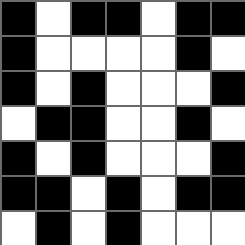[["black", "white", "black", "black", "white", "black", "black"], ["black", "white", "white", "white", "white", "black", "white"], ["black", "white", "black", "white", "white", "white", "black"], ["white", "black", "black", "white", "white", "black", "white"], ["black", "white", "black", "white", "white", "white", "black"], ["black", "black", "white", "black", "white", "black", "black"], ["white", "black", "white", "black", "white", "white", "white"]]